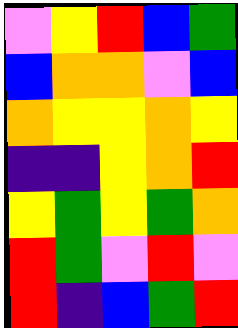[["violet", "yellow", "red", "blue", "green"], ["blue", "orange", "orange", "violet", "blue"], ["orange", "yellow", "yellow", "orange", "yellow"], ["indigo", "indigo", "yellow", "orange", "red"], ["yellow", "green", "yellow", "green", "orange"], ["red", "green", "violet", "red", "violet"], ["red", "indigo", "blue", "green", "red"]]